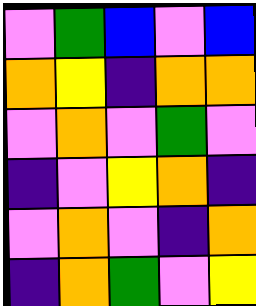[["violet", "green", "blue", "violet", "blue"], ["orange", "yellow", "indigo", "orange", "orange"], ["violet", "orange", "violet", "green", "violet"], ["indigo", "violet", "yellow", "orange", "indigo"], ["violet", "orange", "violet", "indigo", "orange"], ["indigo", "orange", "green", "violet", "yellow"]]